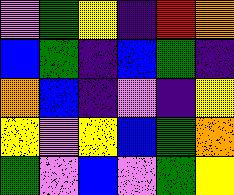[["violet", "green", "yellow", "indigo", "red", "orange"], ["blue", "green", "indigo", "blue", "green", "indigo"], ["orange", "blue", "indigo", "violet", "indigo", "yellow"], ["yellow", "violet", "yellow", "blue", "green", "orange"], ["green", "violet", "blue", "violet", "green", "yellow"]]